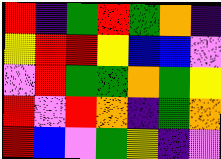[["red", "indigo", "green", "red", "green", "orange", "indigo"], ["yellow", "red", "red", "yellow", "blue", "blue", "violet"], ["violet", "red", "green", "green", "orange", "green", "yellow"], ["red", "violet", "red", "orange", "indigo", "green", "orange"], ["red", "blue", "violet", "green", "yellow", "indigo", "violet"]]